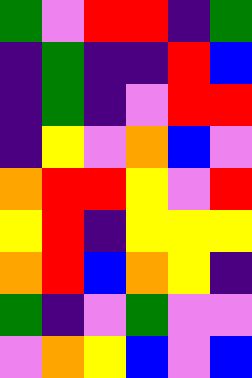[["green", "violet", "red", "red", "indigo", "green"], ["indigo", "green", "indigo", "indigo", "red", "blue"], ["indigo", "green", "indigo", "violet", "red", "red"], ["indigo", "yellow", "violet", "orange", "blue", "violet"], ["orange", "red", "red", "yellow", "violet", "red"], ["yellow", "red", "indigo", "yellow", "yellow", "yellow"], ["orange", "red", "blue", "orange", "yellow", "indigo"], ["green", "indigo", "violet", "green", "violet", "violet"], ["violet", "orange", "yellow", "blue", "violet", "blue"]]